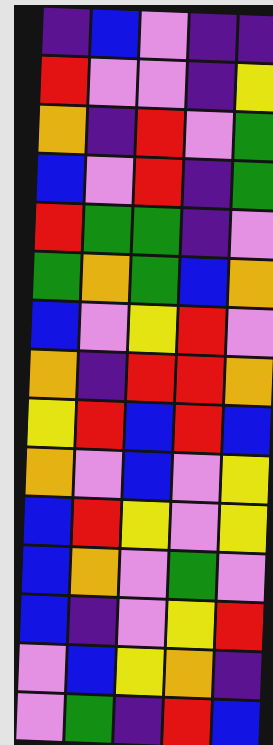[["indigo", "blue", "violet", "indigo", "indigo"], ["red", "violet", "violet", "indigo", "yellow"], ["orange", "indigo", "red", "violet", "green"], ["blue", "violet", "red", "indigo", "green"], ["red", "green", "green", "indigo", "violet"], ["green", "orange", "green", "blue", "orange"], ["blue", "violet", "yellow", "red", "violet"], ["orange", "indigo", "red", "red", "orange"], ["yellow", "red", "blue", "red", "blue"], ["orange", "violet", "blue", "violet", "yellow"], ["blue", "red", "yellow", "violet", "yellow"], ["blue", "orange", "violet", "green", "violet"], ["blue", "indigo", "violet", "yellow", "red"], ["violet", "blue", "yellow", "orange", "indigo"], ["violet", "green", "indigo", "red", "blue"]]